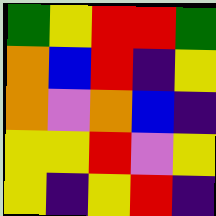[["green", "yellow", "red", "red", "green"], ["orange", "blue", "red", "indigo", "yellow"], ["orange", "violet", "orange", "blue", "indigo"], ["yellow", "yellow", "red", "violet", "yellow"], ["yellow", "indigo", "yellow", "red", "indigo"]]